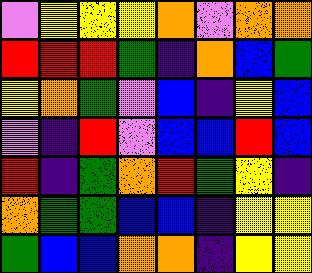[["violet", "yellow", "yellow", "yellow", "orange", "violet", "orange", "orange"], ["red", "red", "red", "green", "indigo", "orange", "blue", "green"], ["yellow", "orange", "green", "violet", "blue", "indigo", "yellow", "blue"], ["violet", "indigo", "red", "violet", "blue", "blue", "red", "blue"], ["red", "indigo", "green", "orange", "red", "green", "yellow", "indigo"], ["orange", "green", "green", "blue", "blue", "indigo", "yellow", "yellow"], ["green", "blue", "blue", "orange", "orange", "indigo", "yellow", "yellow"]]